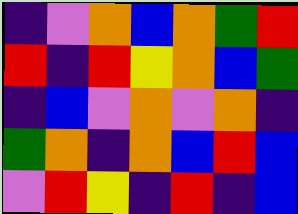[["indigo", "violet", "orange", "blue", "orange", "green", "red"], ["red", "indigo", "red", "yellow", "orange", "blue", "green"], ["indigo", "blue", "violet", "orange", "violet", "orange", "indigo"], ["green", "orange", "indigo", "orange", "blue", "red", "blue"], ["violet", "red", "yellow", "indigo", "red", "indigo", "blue"]]